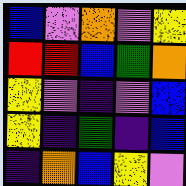[["blue", "violet", "orange", "violet", "yellow"], ["red", "red", "blue", "green", "orange"], ["yellow", "violet", "indigo", "violet", "blue"], ["yellow", "indigo", "green", "indigo", "blue"], ["indigo", "orange", "blue", "yellow", "violet"]]